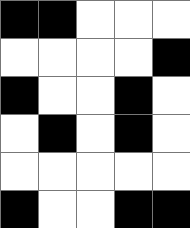[["black", "black", "white", "white", "white"], ["white", "white", "white", "white", "black"], ["black", "white", "white", "black", "white"], ["white", "black", "white", "black", "white"], ["white", "white", "white", "white", "white"], ["black", "white", "white", "black", "black"]]